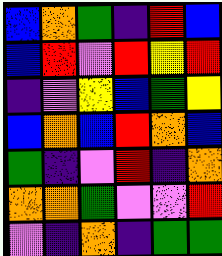[["blue", "orange", "green", "indigo", "red", "blue"], ["blue", "red", "violet", "red", "yellow", "red"], ["indigo", "violet", "yellow", "blue", "green", "yellow"], ["blue", "orange", "blue", "red", "orange", "blue"], ["green", "indigo", "violet", "red", "indigo", "orange"], ["orange", "orange", "green", "violet", "violet", "red"], ["violet", "indigo", "orange", "indigo", "green", "green"]]